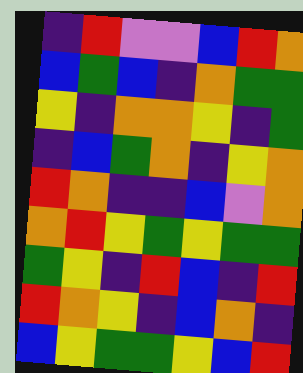[["indigo", "red", "violet", "violet", "blue", "red", "orange"], ["blue", "green", "blue", "indigo", "orange", "green", "green"], ["yellow", "indigo", "orange", "orange", "yellow", "indigo", "green"], ["indigo", "blue", "green", "orange", "indigo", "yellow", "orange"], ["red", "orange", "indigo", "indigo", "blue", "violet", "orange"], ["orange", "red", "yellow", "green", "yellow", "green", "green"], ["green", "yellow", "indigo", "red", "blue", "indigo", "red"], ["red", "orange", "yellow", "indigo", "blue", "orange", "indigo"], ["blue", "yellow", "green", "green", "yellow", "blue", "red"]]